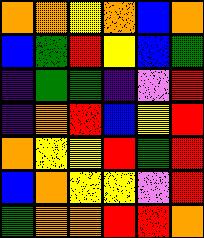[["orange", "orange", "yellow", "orange", "blue", "orange"], ["blue", "green", "red", "yellow", "blue", "green"], ["indigo", "green", "green", "indigo", "violet", "red"], ["indigo", "orange", "red", "blue", "yellow", "red"], ["orange", "yellow", "yellow", "red", "green", "red"], ["blue", "orange", "yellow", "yellow", "violet", "red"], ["green", "orange", "orange", "red", "red", "orange"]]